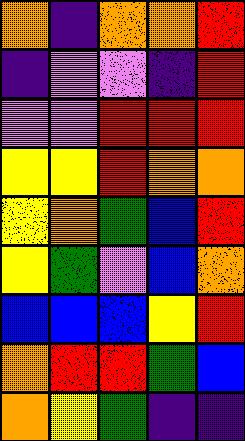[["orange", "indigo", "orange", "orange", "red"], ["indigo", "violet", "violet", "indigo", "red"], ["violet", "violet", "red", "red", "red"], ["yellow", "yellow", "red", "orange", "orange"], ["yellow", "orange", "green", "blue", "red"], ["yellow", "green", "violet", "blue", "orange"], ["blue", "blue", "blue", "yellow", "red"], ["orange", "red", "red", "green", "blue"], ["orange", "yellow", "green", "indigo", "indigo"]]